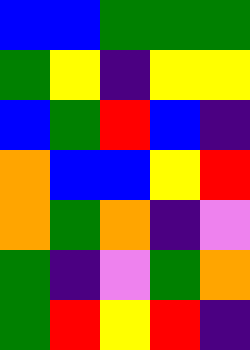[["blue", "blue", "green", "green", "green"], ["green", "yellow", "indigo", "yellow", "yellow"], ["blue", "green", "red", "blue", "indigo"], ["orange", "blue", "blue", "yellow", "red"], ["orange", "green", "orange", "indigo", "violet"], ["green", "indigo", "violet", "green", "orange"], ["green", "red", "yellow", "red", "indigo"]]